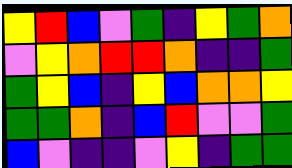[["yellow", "red", "blue", "violet", "green", "indigo", "yellow", "green", "orange"], ["violet", "yellow", "orange", "red", "red", "orange", "indigo", "indigo", "green"], ["green", "yellow", "blue", "indigo", "yellow", "blue", "orange", "orange", "yellow"], ["green", "green", "orange", "indigo", "blue", "red", "violet", "violet", "green"], ["blue", "violet", "indigo", "indigo", "violet", "yellow", "indigo", "green", "green"]]